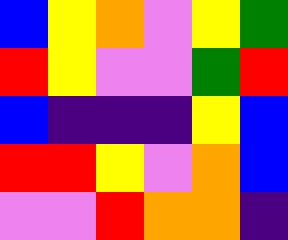[["blue", "yellow", "orange", "violet", "yellow", "green"], ["red", "yellow", "violet", "violet", "green", "red"], ["blue", "indigo", "indigo", "indigo", "yellow", "blue"], ["red", "red", "yellow", "violet", "orange", "blue"], ["violet", "violet", "red", "orange", "orange", "indigo"]]